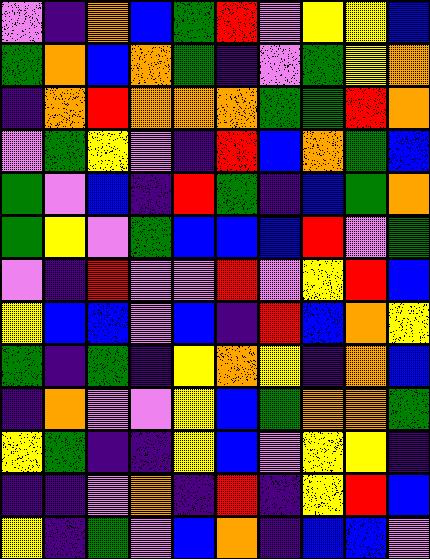[["violet", "indigo", "orange", "blue", "green", "red", "violet", "yellow", "yellow", "blue"], ["green", "orange", "blue", "orange", "green", "indigo", "violet", "green", "yellow", "orange"], ["indigo", "orange", "red", "orange", "orange", "orange", "green", "green", "red", "orange"], ["violet", "green", "yellow", "violet", "indigo", "red", "blue", "orange", "green", "blue"], ["green", "violet", "blue", "indigo", "red", "green", "indigo", "blue", "green", "orange"], ["green", "yellow", "violet", "green", "blue", "blue", "blue", "red", "violet", "green"], ["violet", "indigo", "red", "violet", "violet", "red", "violet", "yellow", "red", "blue"], ["yellow", "blue", "blue", "violet", "blue", "indigo", "red", "blue", "orange", "yellow"], ["green", "indigo", "green", "indigo", "yellow", "orange", "yellow", "indigo", "orange", "blue"], ["indigo", "orange", "violet", "violet", "yellow", "blue", "green", "orange", "orange", "green"], ["yellow", "green", "indigo", "indigo", "yellow", "blue", "violet", "yellow", "yellow", "indigo"], ["indigo", "indigo", "violet", "orange", "indigo", "red", "indigo", "yellow", "red", "blue"], ["yellow", "indigo", "green", "violet", "blue", "orange", "indigo", "blue", "blue", "violet"]]